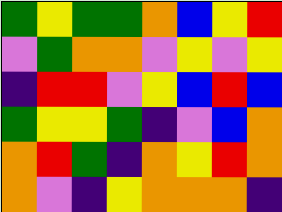[["green", "yellow", "green", "green", "orange", "blue", "yellow", "red"], ["violet", "green", "orange", "orange", "violet", "yellow", "violet", "yellow"], ["indigo", "red", "red", "violet", "yellow", "blue", "red", "blue"], ["green", "yellow", "yellow", "green", "indigo", "violet", "blue", "orange"], ["orange", "red", "green", "indigo", "orange", "yellow", "red", "orange"], ["orange", "violet", "indigo", "yellow", "orange", "orange", "orange", "indigo"]]